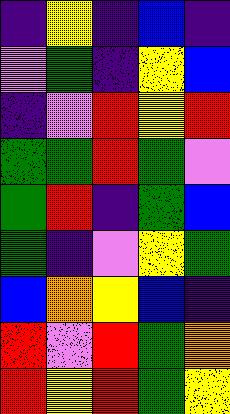[["indigo", "yellow", "indigo", "blue", "indigo"], ["violet", "green", "indigo", "yellow", "blue"], ["indigo", "violet", "red", "yellow", "red"], ["green", "green", "red", "green", "violet"], ["green", "red", "indigo", "green", "blue"], ["green", "indigo", "violet", "yellow", "green"], ["blue", "orange", "yellow", "blue", "indigo"], ["red", "violet", "red", "green", "orange"], ["red", "yellow", "red", "green", "yellow"]]